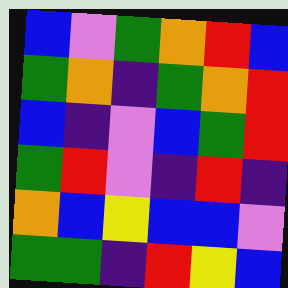[["blue", "violet", "green", "orange", "red", "blue"], ["green", "orange", "indigo", "green", "orange", "red"], ["blue", "indigo", "violet", "blue", "green", "red"], ["green", "red", "violet", "indigo", "red", "indigo"], ["orange", "blue", "yellow", "blue", "blue", "violet"], ["green", "green", "indigo", "red", "yellow", "blue"]]